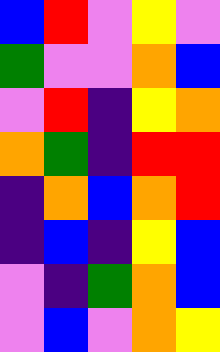[["blue", "red", "violet", "yellow", "violet"], ["green", "violet", "violet", "orange", "blue"], ["violet", "red", "indigo", "yellow", "orange"], ["orange", "green", "indigo", "red", "red"], ["indigo", "orange", "blue", "orange", "red"], ["indigo", "blue", "indigo", "yellow", "blue"], ["violet", "indigo", "green", "orange", "blue"], ["violet", "blue", "violet", "orange", "yellow"]]